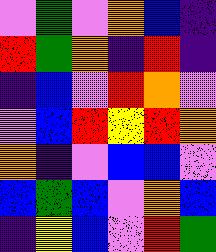[["violet", "green", "violet", "orange", "blue", "indigo"], ["red", "green", "orange", "indigo", "red", "indigo"], ["indigo", "blue", "violet", "red", "orange", "violet"], ["violet", "blue", "red", "yellow", "red", "orange"], ["orange", "indigo", "violet", "blue", "blue", "violet"], ["blue", "green", "blue", "violet", "orange", "blue"], ["indigo", "yellow", "blue", "violet", "red", "green"]]